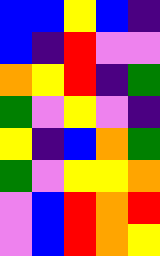[["blue", "blue", "yellow", "blue", "indigo"], ["blue", "indigo", "red", "violet", "violet"], ["orange", "yellow", "red", "indigo", "green"], ["green", "violet", "yellow", "violet", "indigo"], ["yellow", "indigo", "blue", "orange", "green"], ["green", "violet", "yellow", "yellow", "orange"], ["violet", "blue", "red", "orange", "red"], ["violet", "blue", "red", "orange", "yellow"]]